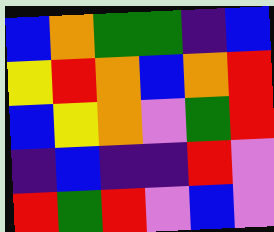[["blue", "orange", "green", "green", "indigo", "blue"], ["yellow", "red", "orange", "blue", "orange", "red"], ["blue", "yellow", "orange", "violet", "green", "red"], ["indigo", "blue", "indigo", "indigo", "red", "violet"], ["red", "green", "red", "violet", "blue", "violet"]]